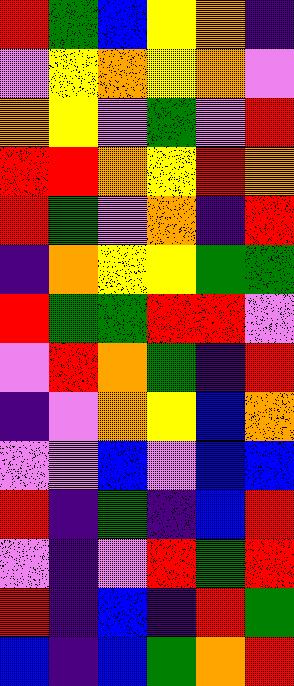[["red", "green", "blue", "yellow", "orange", "indigo"], ["violet", "yellow", "orange", "yellow", "orange", "violet"], ["orange", "yellow", "violet", "green", "violet", "red"], ["red", "red", "orange", "yellow", "red", "orange"], ["red", "green", "violet", "orange", "indigo", "red"], ["indigo", "orange", "yellow", "yellow", "green", "green"], ["red", "green", "green", "red", "red", "violet"], ["violet", "red", "orange", "green", "indigo", "red"], ["indigo", "violet", "orange", "yellow", "blue", "orange"], ["violet", "violet", "blue", "violet", "blue", "blue"], ["red", "indigo", "green", "indigo", "blue", "red"], ["violet", "indigo", "violet", "red", "green", "red"], ["red", "indigo", "blue", "indigo", "red", "green"], ["blue", "indigo", "blue", "green", "orange", "red"]]